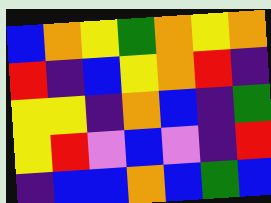[["blue", "orange", "yellow", "green", "orange", "yellow", "orange"], ["red", "indigo", "blue", "yellow", "orange", "red", "indigo"], ["yellow", "yellow", "indigo", "orange", "blue", "indigo", "green"], ["yellow", "red", "violet", "blue", "violet", "indigo", "red"], ["indigo", "blue", "blue", "orange", "blue", "green", "blue"]]